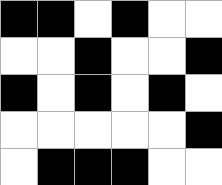[["black", "black", "white", "black", "white", "white"], ["white", "white", "black", "white", "white", "black"], ["black", "white", "black", "white", "black", "white"], ["white", "white", "white", "white", "white", "black"], ["white", "black", "black", "black", "white", "white"]]